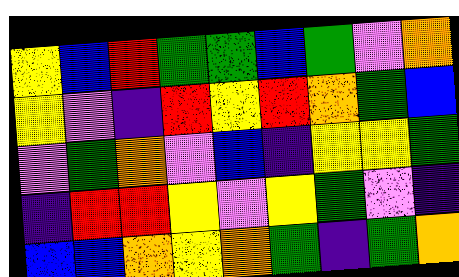[["yellow", "blue", "red", "green", "green", "blue", "green", "violet", "orange"], ["yellow", "violet", "indigo", "red", "yellow", "red", "orange", "green", "blue"], ["violet", "green", "orange", "violet", "blue", "indigo", "yellow", "yellow", "green"], ["indigo", "red", "red", "yellow", "violet", "yellow", "green", "violet", "indigo"], ["blue", "blue", "orange", "yellow", "orange", "green", "indigo", "green", "orange"]]